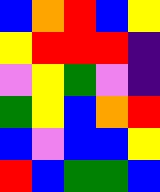[["blue", "orange", "red", "blue", "yellow"], ["yellow", "red", "red", "red", "indigo"], ["violet", "yellow", "green", "violet", "indigo"], ["green", "yellow", "blue", "orange", "red"], ["blue", "violet", "blue", "blue", "yellow"], ["red", "blue", "green", "green", "blue"]]